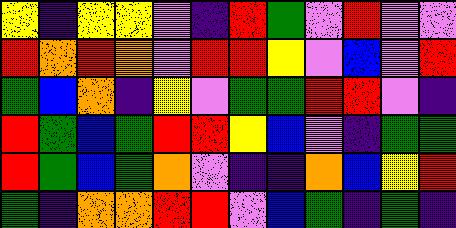[["yellow", "indigo", "yellow", "yellow", "violet", "indigo", "red", "green", "violet", "red", "violet", "violet"], ["red", "orange", "red", "orange", "violet", "red", "red", "yellow", "violet", "blue", "violet", "red"], ["green", "blue", "orange", "indigo", "yellow", "violet", "green", "green", "red", "red", "violet", "indigo"], ["red", "green", "blue", "green", "red", "red", "yellow", "blue", "violet", "indigo", "green", "green"], ["red", "green", "blue", "green", "orange", "violet", "indigo", "indigo", "orange", "blue", "yellow", "red"], ["green", "indigo", "orange", "orange", "red", "red", "violet", "blue", "green", "indigo", "green", "indigo"]]